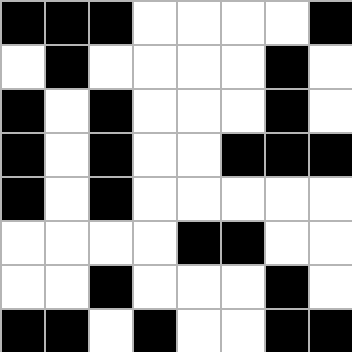[["black", "black", "black", "white", "white", "white", "white", "black"], ["white", "black", "white", "white", "white", "white", "black", "white"], ["black", "white", "black", "white", "white", "white", "black", "white"], ["black", "white", "black", "white", "white", "black", "black", "black"], ["black", "white", "black", "white", "white", "white", "white", "white"], ["white", "white", "white", "white", "black", "black", "white", "white"], ["white", "white", "black", "white", "white", "white", "black", "white"], ["black", "black", "white", "black", "white", "white", "black", "black"]]